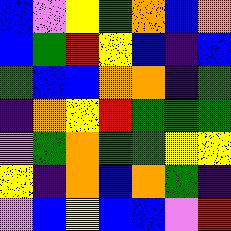[["blue", "violet", "yellow", "green", "orange", "blue", "orange"], ["blue", "green", "red", "yellow", "blue", "indigo", "blue"], ["green", "blue", "blue", "orange", "orange", "indigo", "green"], ["indigo", "orange", "yellow", "red", "green", "green", "green"], ["violet", "green", "orange", "green", "green", "yellow", "yellow"], ["yellow", "indigo", "orange", "blue", "orange", "green", "indigo"], ["violet", "blue", "yellow", "blue", "blue", "violet", "red"]]